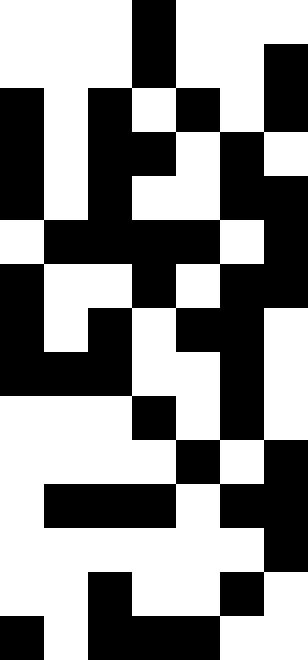[["white", "white", "white", "black", "white", "white", "white"], ["white", "white", "white", "black", "white", "white", "black"], ["black", "white", "black", "white", "black", "white", "black"], ["black", "white", "black", "black", "white", "black", "white"], ["black", "white", "black", "white", "white", "black", "black"], ["white", "black", "black", "black", "black", "white", "black"], ["black", "white", "white", "black", "white", "black", "black"], ["black", "white", "black", "white", "black", "black", "white"], ["black", "black", "black", "white", "white", "black", "white"], ["white", "white", "white", "black", "white", "black", "white"], ["white", "white", "white", "white", "black", "white", "black"], ["white", "black", "black", "black", "white", "black", "black"], ["white", "white", "white", "white", "white", "white", "black"], ["white", "white", "black", "white", "white", "black", "white"], ["black", "white", "black", "black", "black", "white", "white"]]